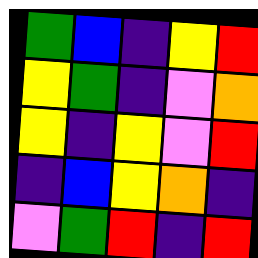[["green", "blue", "indigo", "yellow", "red"], ["yellow", "green", "indigo", "violet", "orange"], ["yellow", "indigo", "yellow", "violet", "red"], ["indigo", "blue", "yellow", "orange", "indigo"], ["violet", "green", "red", "indigo", "red"]]